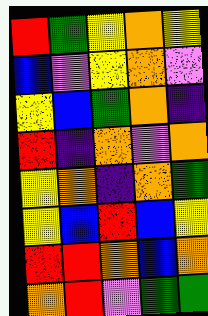[["red", "green", "yellow", "orange", "yellow"], ["blue", "violet", "yellow", "orange", "violet"], ["yellow", "blue", "green", "orange", "indigo"], ["red", "indigo", "orange", "violet", "orange"], ["yellow", "orange", "indigo", "orange", "green"], ["yellow", "blue", "red", "blue", "yellow"], ["red", "red", "orange", "blue", "orange"], ["orange", "red", "violet", "green", "green"]]